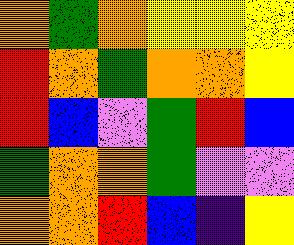[["orange", "green", "orange", "yellow", "yellow", "yellow"], ["red", "orange", "green", "orange", "orange", "yellow"], ["red", "blue", "violet", "green", "red", "blue"], ["green", "orange", "orange", "green", "violet", "violet"], ["orange", "orange", "red", "blue", "indigo", "yellow"]]